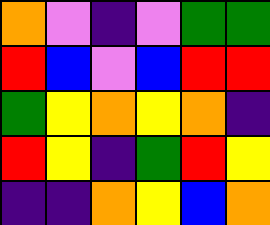[["orange", "violet", "indigo", "violet", "green", "green"], ["red", "blue", "violet", "blue", "red", "red"], ["green", "yellow", "orange", "yellow", "orange", "indigo"], ["red", "yellow", "indigo", "green", "red", "yellow"], ["indigo", "indigo", "orange", "yellow", "blue", "orange"]]